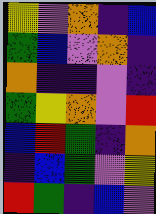[["yellow", "violet", "orange", "indigo", "blue"], ["green", "blue", "violet", "orange", "indigo"], ["orange", "indigo", "indigo", "violet", "indigo"], ["green", "yellow", "orange", "violet", "red"], ["blue", "red", "green", "indigo", "orange"], ["indigo", "blue", "green", "violet", "yellow"], ["red", "green", "indigo", "blue", "violet"]]